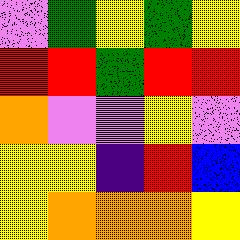[["violet", "green", "yellow", "green", "yellow"], ["red", "red", "green", "red", "red"], ["orange", "violet", "violet", "yellow", "violet"], ["yellow", "yellow", "indigo", "red", "blue"], ["yellow", "orange", "orange", "orange", "yellow"]]